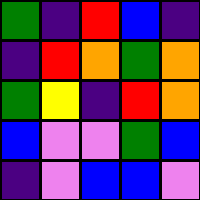[["green", "indigo", "red", "blue", "indigo"], ["indigo", "red", "orange", "green", "orange"], ["green", "yellow", "indigo", "red", "orange"], ["blue", "violet", "violet", "green", "blue"], ["indigo", "violet", "blue", "blue", "violet"]]